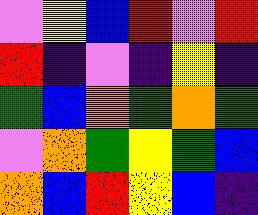[["violet", "yellow", "blue", "red", "violet", "red"], ["red", "indigo", "violet", "indigo", "yellow", "indigo"], ["green", "blue", "orange", "green", "orange", "green"], ["violet", "orange", "green", "yellow", "green", "blue"], ["orange", "blue", "red", "yellow", "blue", "indigo"]]